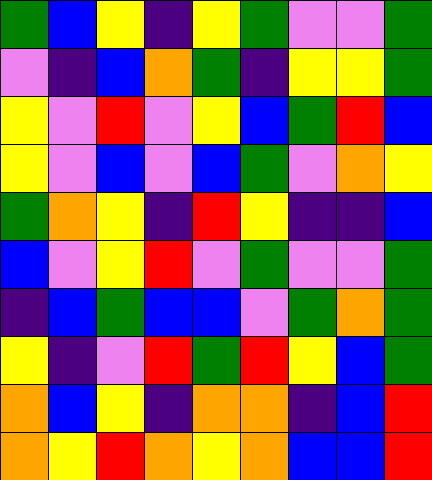[["green", "blue", "yellow", "indigo", "yellow", "green", "violet", "violet", "green"], ["violet", "indigo", "blue", "orange", "green", "indigo", "yellow", "yellow", "green"], ["yellow", "violet", "red", "violet", "yellow", "blue", "green", "red", "blue"], ["yellow", "violet", "blue", "violet", "blue", "green", "violet", "orange", "yellow"], ["green", "orange", "yellow", "indigo", "red", "yellow", "indigo", "indigo", "blue"], ["blue", "violet", "yellow", "red", "violet", "green", "violet", "violet", "green"], ["indigo", "blue", "green", "blue", "blue", "violet", "green", "orange", "green"], ["yellow", "indigo", "violet", "red", "green", "red", "yellow", "blue", "green"], ["orange", "blue", "yellow", "indigo", "orange", "orange", "indigo", "blue", "red"], ["orange", "yellow", "red", "orange", "yellow", "orange", "blue", "blue", "red"]]